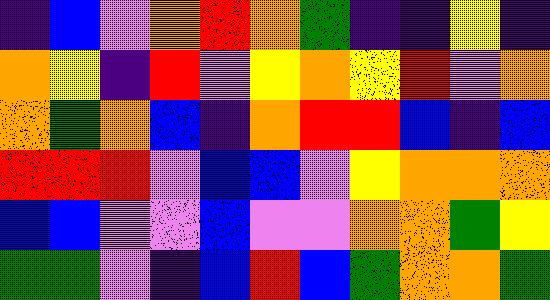[["indigo", "blue", "violet", "orange", "red", "orange", "green", "indigo", "indigo", "yellow", "indigo"], ["orange", "yellow", "indigo", "red", "violet", "yellow", "orange", "yellow", "red", "violet", "orange"], ["orange", "green", "orange", "blue", "indigo", "orange", "red", "red", "blue", "indigo", "blue"], ["red", "red", "red", "violet", "blue", "blue", "violet", "yellow", "orange", "orange", "orange"], ["blue", "blue", "violet", "violet", "blue", "violet", "violet", "orange", "orange", "green", "yellow"], ["green", "green", "violet", "indigo", "blue", "red", "blue", "green", "orange", "orange", "green"]]